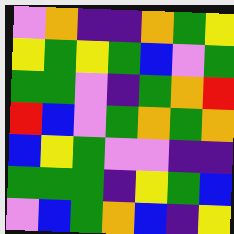[["violet", "orange", "indigo", "indigo", "orange", "green", "yellow"], ["yellow", "green", "yellow", "green", "blue", "violet", "green"], ["green", "green", "violet", "indigo", "green", "orange", "red"], ["red", "blue", "violet", "green", "orange", "green", "orange"], ["blue", "yellow", "green", "violet", "violet", "indigo", "indigo"], ["green", "green", "green", "indigo", "yellow", "green", "blue"], ["violet", "blue", "green", "orange", "blue", "indigo", "yellow"]]